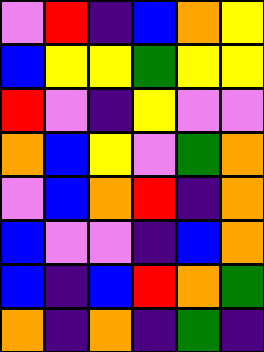[["violet", "red", "indigo", "blue", "orange", "yellow"], ["blue", "yellow", "yellow", "green", "yellow", "yellow"], ["red", "violet", "indigo", "yellow", "violet", "violet"], ["orange", "blue", "yellow", "violet", "green", "orange"], ["violet", "blue", "orange", "red", "indigo", "orange"], ["blue", "violet", "violet", "indigo", "blue", "orange"], ["blue", "indigo", "blue", "red", "orange", "green"], ["orange", "indigo", "orange", "indigo", "green", "indigo"]]